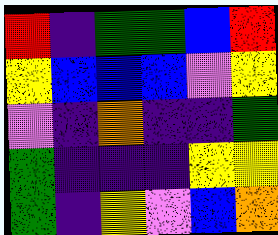[["red", "indigo", "green", "green", "blue", "red"], ["yellow", "blue", "blue", "blue", "violet", "yellow"], ["violet", "indigo", "orange", "indigo", "indigo", "green"], ["green", "indigo", "indigo", "indigo", "yellow", "yellow"], ["green", "indigo", "yellow", "violet", "blue", "orange"]]